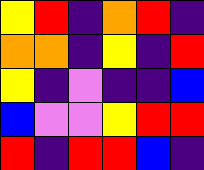[["yellow", "red", "indigo", "orange", "red", "indigo"], ["orange", "orange", "indigo", "yellow", "indigo", "red"], ["yellow", "indigo", "violet", "indigo", "indigo", "blue"], ["blue", "violet", "violet", "yellow", "red", "red"], ["red", "indigo", "red", "red", "blue", "indigo"]]